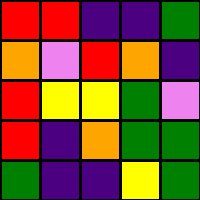[["red", "red", "indigo", "indigo", "green"], ["orange", "violet", "red", "orange", "indigo"], ["red", "yellow", "yellow", "green", "violet"], ["red", "indigo", "orange", "green", "green"], ["green", "indigo", "indigo", "yellow", "green"]]